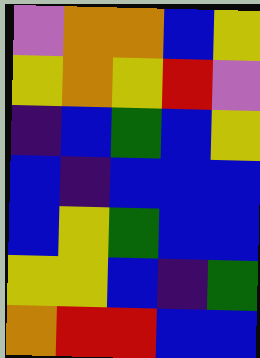[["violet", "orange", "orange", "blue", "yellow"], ["yellow", "orange", "yellow", "red", "violet"], ["indigo", "blue", "green", "blue", "yellow"], ["blue", "indigo", "blue", "blue", "blue"], ["blue", "yellow", "green", "blue", "blue"], ["yellow", "yellow", "blue", "indigo", "green"], ["orange", "red", "red", "blue", "blue"]]